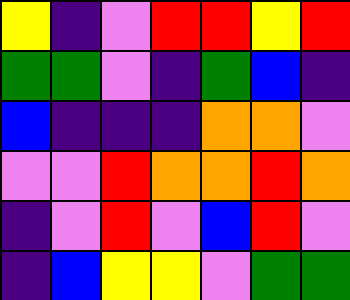[["yellow", "indigo", "violet", "red", "red", "yellow", "red"], ["green", "green", "violet", "indigo", "green", "blue", "indigo"], ["blue", "indigo", "indigo", "indigo", "orange", "orange", "violet"], ["violet", "violet", "red", "orange", "orange", "red", "orange"], ["indigo", "violet", "red", "violet", "blue", "red", "violet"], ["indigo", "blue", "yellow", "yellow", "violet", "green", "green"]]